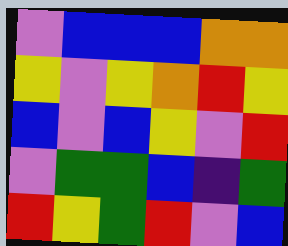[["violet", "blue", "blue", "blue", "orange", "orange"], ["yellow", "violet", "yellow", "orange", "red", "yellow"], ["blue", "violet", "blue", "yellow", "violet", "red"], ["violet", "green", "green", "blue", "indigo", "green"], ["red", "yellow", "green", "red", "violet", "blue"]]